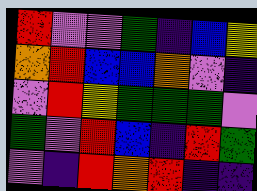[["red", "violet", "violet", "green", "indigo", "blue", "yellow"], ["orange", "red", "blue", "blue", "orange", "violet", "indigo"], ["violet", "red", "yellow", "green", "green", "green", "violet"], ["green", "violet", "red", "blue", "indigo", "red", "green"], ["violet", "indigo", "red", "orange", "red", "indigo", "indigo"]]